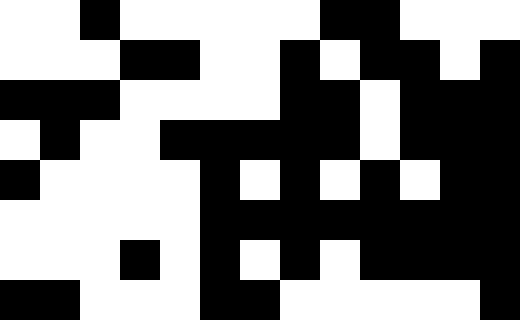[["white", "white", "black", "white", "white", "white", "white", "white", "black", "black", "white", "white", "white"], ["white", "white", "white", "black", "black", "white", "white", "black", "white", "black", "black", "white", "black"], ["black", "black", "black", "white", "white", "white", "white", "black", "black", "white", "black", "black", "black"], ["white", "black", "white", "white", "black", "black", "black", "black", "black", "white", "black", "black", "black"], ["black", "white", "white", "white", "white", "black", "white", "black", "white", "black", "white", "black", "black"], ["white", "white", "white", "white", "white", "black", "black", "black", "black", "black", "black", "black", "black"], ["white", "white", "white", "black", "white", "black", "white", "black", "white", "black", "black", "black", "black"], ["black", "black", "white", "white", "white", "black", "black", "white", "white", "white", "white", "white", "black"]]